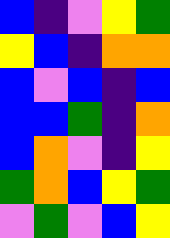[["blue", "indigo", "violet", "yellow", "green"], ["yellow", "blue", "indigo", "orange", "orange"], ["blue", "violet", "blue", "indigo", "blue"], ["blue", "blue", "green", "indigo", "orange"], ["blue", "orange", "violet", "indigo", "yellow"], ["green", "orange", "blue", "yellow", "green"], ["violet", "green", "violet", "blue", "yellow"]]